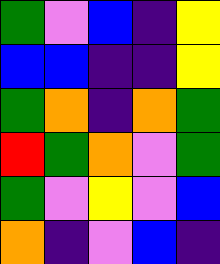[["green", "violet", "blue", "indigo", "yellow"], ["blue", "blue", "indigo", "indigo", "yellow"], ["green", "orange", "indigo", "orange", "green"], ["red", "green", "orange", "violet", "green"], ["green", "violet", "yellow", "violet", "blue"], ["orange", "indigo", "violet", "blue", "indigo"]]